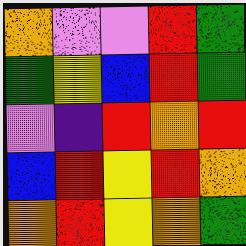[["orange", "violet", "violet", "red", "green"], ["green", "yellow", "blue", "red", "green"], ["violet", "indigo", "red", "orange", "red"], ["blue", "red", "yellow", "red", "orange"], ["orange", "red", "yellow", "orange", "green"]]